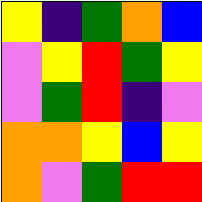[["yellow", "indigo", "green", "orange", "blue"], ["violet", "yellow", "red", "green", "yellow"], ["violet", "green", "red", "indigo", "violet"], ["orange", "orange", "yellow", "blue", "yellow"], ["orange", "violet", "green", "red", "red"]]